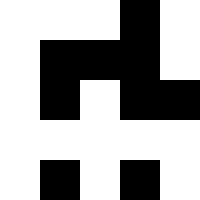[["white", "white", "white", "black", "white"], ["white", "black", "black", "black", "white"], ["white", "black", "white", "black", "black"], ["white", "white", "white", "white", "white"], ["white", "black", "white", "black", "white"]]